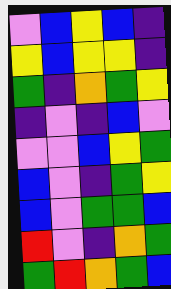[["violet", "blue", "yellow", "blue", "indigo"], ["yellow", "blue", "yellow", "yellow", "indigo"], ["green", "indigo", "orange", "green", "yellow"], ["indigo", "violet", "indigo", "blue", "violet"], ["violet", "violet", "blue", "yellow", "green"], ["blue", "violet", "indigo", "green", "yellow"], ["blue", "violet", "green", "green", "blue"], ["red", "violet", "indigo", "orange", "green"], ["green", "red", "orange", "green", "blue"]]